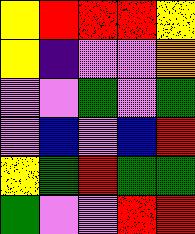[["yellow", "red", "red", "red", "yellow"], ["yellow", "indigo", "violet", "violet", "orange"], ["violet", "violet", "green", "violet", "green"], ["violet", "blue", "violet", "blue", "red"], ["yellow", "green", "red", "green", "green"], ["green", "violet", "violet", "red", "red"]]